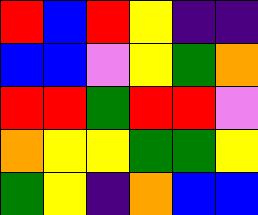[["red", "blue", "red", "yellow", "indigo", "indigo"], ["blue", "blue", "violet", "yellow", "green", "orange"], ["red", "red", "green", "red", "red", "violet"], ["orange", "yellow", "yellow", "green", "green", "yellow"], ["green", "yellow", "indigo", "orange", "blue", "blue"]]